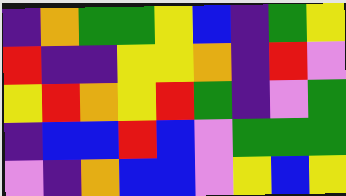[["indigo", "orange", "green", "green", "yellow", "blue", "indigo", "green", "yellow"], ["red", "indigo", "indigo", "yellow", "yellow", "orange", "indigo", "red", "violet"], ["yellow", "red", "orange", "yellow", "red", "green", "indigo", "violet", "green"], ["indigo", "blue", "blue", "red", "blue", "violet", "green", "green", "green"], ["violet", "indigo", "orange", "blue", "blue", "violet", "yellow", "blue", "yellow"]]